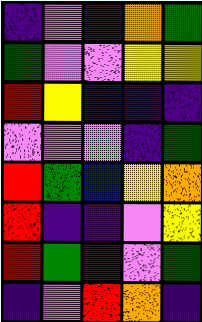[["indigo", "violet", "indigo", "orange", "green"], ["green", "violet", "violet", "yellow", "yellow"], ["red", "yellow", "blue", "indigo", "indigo"], ["violet", "violet", "violet", "indigo", "green"], ["red", "green", "blue", "yellow", "orange"], ["red", "indigo", "indigo", "violet", "yellow"], ["red", "green", "indigo", "violet", "green"], ["indigo", "violet", "red", "orange", "indigo"]]